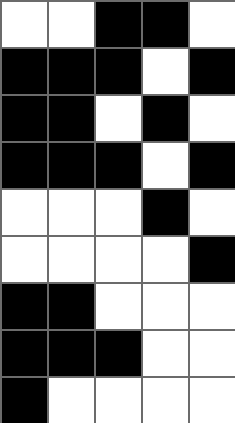[["white", "white", "black", "black", "white"], ["black", "black", "black", "white", "black"], ["black", "black", "white", "black", "white"], ["black", "black", "black", "white", "black"], ["white", "white", "white", "black", "white"], ["white", "white", "white", "white", "black"], ["black", "black", "white", "white", "white"], ["black", "black", "black", "white", "white"], ["black", "white", "white", "white", "white"]]